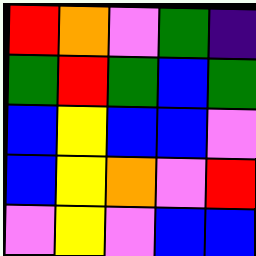[["red", "orange", "violet", "green", "indigo"], ["green", "red", "green", "blue", "green"], ["blue", "yellow", "blue", "blue", "violet"], ["blue", "yellow", "orange", "violet", "red"], ["violet", "yellow", "violet", "blue", "blue"]]